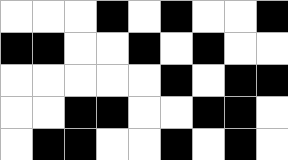[["white", "white", "white", "black", "white", "black", "white", "white", "black"], ["black", "black", "white", "white", "black", "white", "black", "white", "white"], ["white", "white", "white", "white", "white", "black", "white", "black", "black"], ["white", "white", "black", "black", "white", "white", "black", "black", "white"], ["white", "black", "black", "white", "white", "black", "white", "black", "white"]]